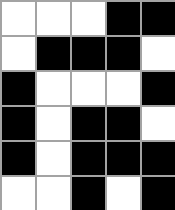[["white", "white", "white", "black", "black"], ["white", "black", "black", "black", "white"], ["black", "white", "white", "white", "black"], ["black", "white", "black", "black", "white"], ["black", "white", "black", "black", "black"], ["white", "white", "black", "white", "black"]]